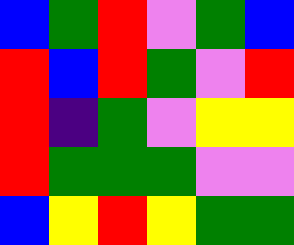[["blue", "green", "red", "violet", "green", "blue"], ["red", "blue", "red", "green", "violet", "red"], ["red", "indigo", "green", "violet", "yellow", "yellow"], ["red", "green", "green", "green", "violet", "violet"], ["blue", "yellow", "red", "yellow", "green", "green"]]